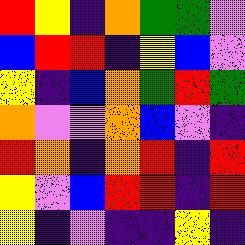[["red", "yellow", "indigo", "orange", "green", "green", "violet"], ["blue", "red", "red", "indigo", "yellow", "blue", "violet"], ["yellow", "indigo", "blue", "orange", "green", "red", "green"], ["orange", "violet", "violet", "orange", "blue", "violet", "indigo"], ["red", "orange", "indigo", "orange", "red", "indigo", "red"], ["yellow", "violet", "blue", "red", "red", "indigo", "red"], ["yellow", "indigo", "violet", "indigo", "indigo", "yellow", "indigo"]]